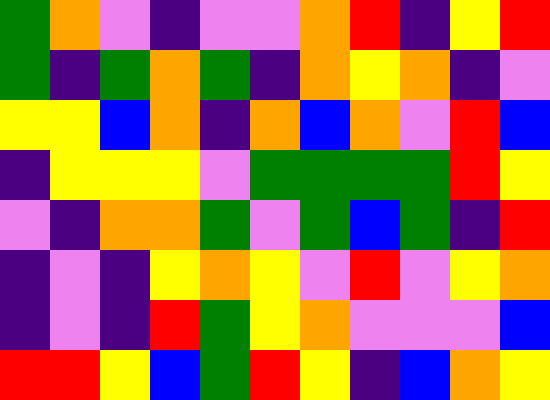[["green", "orange", "violet", "indigo", "violet", "violet", "orange", "red", "indigo", "yellow", "red"], ["green", "indigo", "green", "orange", "green", "indigo", "orange", "yellow", "orange", "indigo", "violet"], ["yellow", "yellow", "blue", "orange", "indigo", "orange", "blue", "orange", "violet", "red", "blue"], ["indigo", "yellow", "yellow", "yellow", "violet", "green", "green", "green", "green", "red", "yellow"], ["violet", "indigo", "orange", "orange", "green", "violet", "green", "blue", "green", "indigo", "red"], ["indigo", "violet", "indigo", "yellow", "orange", "yellow", "violet", "red", "violet", "yellow", "orange"], ["indigo", "violet", "indigo", "red", "green", "yellow", "orange", "violet", "violet", "violet", "blue"], ["red", "red", "yellow", "blue", "green", "red", "yellow", "indigo", "blue", "orange", "yellow"]]